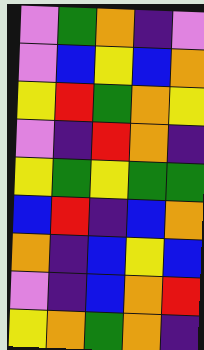[["violet", "green", "orange", "indigo", "violet"], ["violet", "blue", "yellow", "blue", "orange"], ["yellow", "red", "green", "orange", "yellow"], ["violet", "indigo", "red", "orange", "indigo"], ["yellow", "green", "yellow", "green", "green"], ["blue", "red", "indigo", "blue", "orange"], ["orange", "indigo", "blue", "yellow", "blue"], ["violet", "indigo", "blue", "orange", "red"], ["yellow", "orange", "green", "orange", "indigo"]]